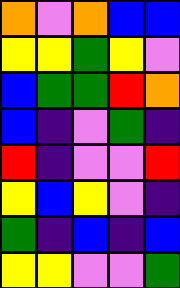[["orange", "violet", "orange", "blue", "blue"], ["yellow", "yellow", "green", "yellow", "violet"], ["blue", "green", "green", "red", "orange"], ["blue", "indigo", "violet", "green", "indigo"], ["red", "indigo", "violet", "violet", "red"], ["yellow", "blue", "yellow", "violet", "indigo"], ["green", "indigo", "blue", "indigo", "blue"], ["yellow", "yellow", "violet", "violet", "green"]]